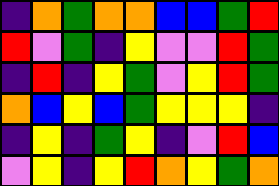[["indigo", "orange", "green", "orange", "orange", "blue", "blue", "green", "red"], ["red", "violet", "green", "indigo", "yellow", "violet", "violet", "red", "green"], ["indigo", "red", "indigo", "yellow", "green", "violet", "yellow", "red", "green"], ["orange", "blue", "yellow", "blue", "green", "yellow", "yellow", "yellow", "indigo"], ["indigo", "yellow", "indigo", "green", "yellow", "indigo", "violet", "red", "blue"], ["violet", "yellow", "indigo", "yellow", "red", "orange", "yellow", "green", "orange"]]